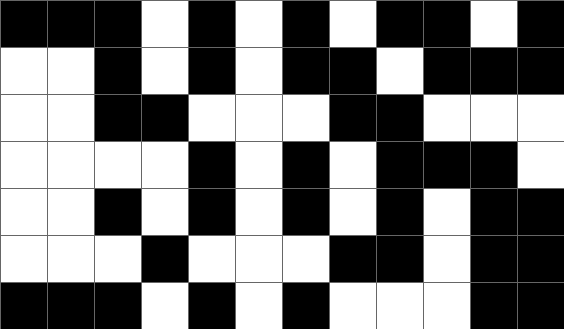[["black", "black", "black", "white", "black", "white", "black", "white", "black", "black", "white", "black"], ["white", "white", "black", "white", "black", "white", "black", "black", "white", "black", "black", "black"], ["white", "white", "black", "black", "white", "white", "white", "black", "black", "white", "white", "white"], ["white", "white", "white", "white", "black", "white", "black", "white", "black", "black", "black", "white"], ["white", "white", "black", "white", "black", "white", "black", "white", "black", "white", "black", "black"], ["white", "white", "white", "black", "white", "white", "white", "black", "black", "white", "black", "black"], ["black", "black", "black", "white", "black", "white", "black", "white", "white", "white", "black", "black"]]